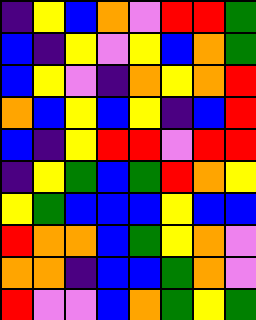[["indigo", "yellow", "blue", "orange", "violet", "red", "red", "green"], ["blue", "indigo", "yellow", "violet", "yellow", "blue", "orange", "green"], ["blue", "yellow", "violet", "indigo", "orange", "yellow", "orange", "red"], ["orange", "blue", "yellow", "blue", "yellow", "indigo", "blue", "red"], ["blue", "indigo", "yellow", "red", "red", "violet", "red", "red"], ["indigo", "yellow", "green", "blue", "green", "red", "orange", "yellow"], ["yellow", "green", "blue", "blue", "blue", "yellow", "blue", "blue"], ["red", "orange", "orange", "blue", "green", "yellow", "orange", "violet"], ["orange", "orange", "indigo", "blue", "blue", "green", "orange", "violet"], ["red", "violet", "violet", "blue", "orange", "green", "yellow", "green"]]